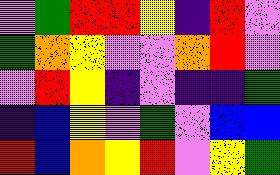[["violet", "green", "red", "red", "yellow", "indigo", "red", "violet"], ["green", "orange", "yellow", "violet", "violet", "orange", "red", "violet"], ["violet", "red", "yellow", "indigo", "violet", "indigo", "indigo", "green"], ["indigo", "blue", "yellow", "violet", "green", "violet", "blue", "blue"], ["red", "blue", "orange", "yellow", "red", "violet", "yellow", "green"]]